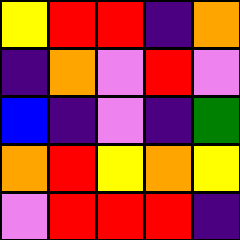[["yellow", "red", "red", "indigo", "orange"], ["indigo", "orange", "violet", "red", "violet"], ["blue", "indigo", "violet", "indigo", "green"], ["orange", "red", "yellow", "orange", "yellow"], ["violet", "red", "red", "red", "indigo"]]